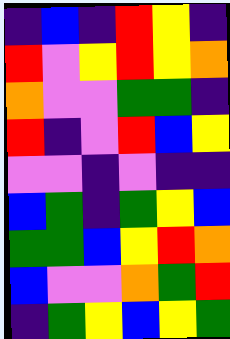[["indigo", "blue", "indigo", "red", "yellow", "indigo"], ["red", "violet", "yellow", "red", "yellow", "orange"], ["orange", "violet", "violet", "green", "green", "indigo"], ["red", "indigo", "violet", "red", "blue", "yellow"], ["violet", "violet", "indigo", "violet", "indigo", "indigo"], ["blue", "green", "indigo", "green", "yellow", "blue"], ["green", "green", "blue", "yellow", "red", "orange"], ["blue", "violet", "violet", "orange", "green", "red"], ["indigo", "green", "yellow", "blue", "yellow", "green"]]